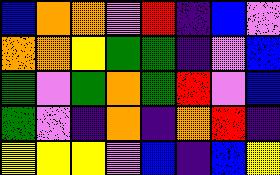[["blue", "orange", "orange", "violet", "red", "indigo", "blue", "violet"], ["orange", "orange", "yellow", "green", "green", "indigo", "violet", "blue"], ["green", "violet", "green", "orange", "green", "red", "violet", "blue"], ["green", "violet", "indigo", "orange", "indigo", "orange", "red", "indigo"], ["yellow", "yellow", "yellow", "violet", "blue", "indigo", "blue", "yellow"]]